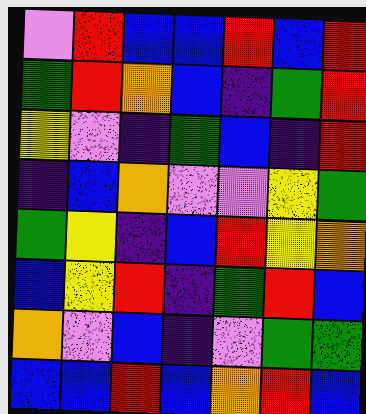[["violet", "red", "blue", "blue", "red", "blue", "red"], ["green", "red", "orange", "blue", "indigo", "green", "red"], ["yellow", "violet", "indigo", "green", "blue", "indigo", "red"], ["indigo", "blue", "orange", "violet", "violet", "yellow", "green"], ["green", "yellow", "indigo", "blue", "red", "yellow", "orange"], ["blue", "yellow", "red", "indigo", "green", "red", "blue"], ["orange", "violet", "blue", "indigo", "violet", "green", "green"], ["blue", "blue", "red", "blue", "orange", "red", "blue"]]